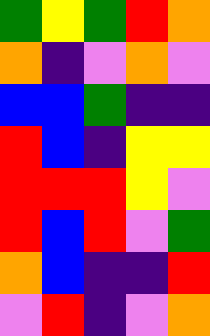[["green", "yellow", "green", "red", "orange"], ["orange", "indigo", "violet", "orange", "violet"], ["blue", "blue", "green", "indigo", "indigo"], ["red", "blue", "indigo", "yellow", "yellow"], ["red", "red", "red", "yellow", "violet"], ["red", "blue", "red", "violet", "green"], ["orange", "blue", "indigo", "indigo", "red"], ["violet", "red", "indigo", "violet", "orange"]]